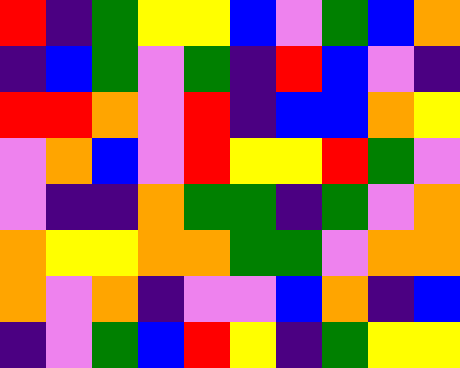[["red", "indigo", "green", "yellow", "yellow", "blue", "violet", "green", "blue", "orange"], ["indigo", "blue", "green", "violet", "green", "indigo", "red", "blue", "violet", "indigo"], ["red", "red", "orange", "violet", "red", "indigo", "blue", "blue", "orange", "yellow"], ["violet", "orange", "blue", "violet", "red", "yellow", "yellow", "red", "green", "violet"], ["violet", "indigo", "indigo", "orange", "green", "green", "indigo", "green", "violet", "orange"], ["orange", "yellow", "yellow", "orange", "orange", "green", "green", "violet", "orange", "orange"], ["orange", "violet", "orange", "indigo", "violet", "violet", "blue", "orange", "indigo", "blue"], ["indigo", "violet", "green", "blue", "red", "yellow", "indigo", "green", "yellow", "yellow"]]